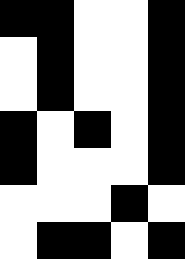[["black", "black", "white", "white", "black"], ["white", "black", "white", "white", "black"], ["white", "black", "white", "white", "black"], ["black", "white", "black", "white", "black"], ["black", "white", "white", "white", "black"], ["white", "white", "white", "black", "white"], ["white", "black", "black", "white", "black"]]